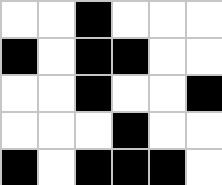[["white", "white", "black", "white", "white", "white"], ["black", "white", "black", "black", "white", "white"], ["white", "white", "black", "white", "white", "black"], ["white", "white", "white", "black", "white", "white"], ["black", "white", "black", "black", "black", "white"]]